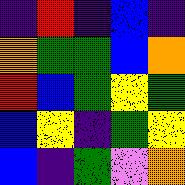[["indigo", "red", "indigo", "blue", "indigo"], ["orange", "green", "green", "blue", "orange"], ["red", "blue", "green", "yellow", "green"], ["blue", "yellow", "indigo", "green", "yellow"], ["blue", "indigo", "green", "violet", "orange"]]